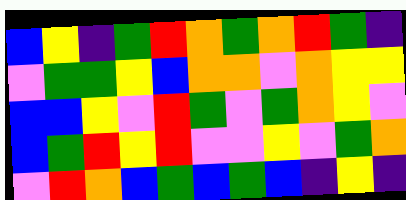[["blue", "yellow", "indigo", "green", "red", "orange", "green", "orange", "red", "green", "indigo"], ["violet", "green", "green", "yellow", "blue", "orange", "orange", "violet", "orange", "yellow", "yellow"], ["blue", "blue", "yellow", "violet", "red", "green", "violet", "green", "orange", "yellow", "violet"], ["blue", "green", "red", "yellow", "red", "violet", "violet", "yellow", "violet", "green", "orange"], ["violet", "red", "orange", "blue", "green", "blue", "green", "blue", "indigo", "yellow", "indigo"]]